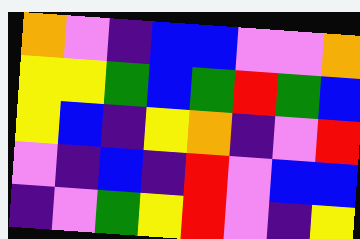[["orange", "violet", "indigo", "blue", "blue", "violet", "violet", "orange"], ["yellow", "yellow", "green", "blue", "green", "red", "green", "blue"], ["yellow", "blue", "indigo", "yellow", "orange", "indigo", "violet", "red"], ["violet", "indigo", "blue", "indigo", "red", "violet", "blue", "blue"], ["indigo", "violet", "green", "yellow", "red", "violet", "indigo", "yellow"]]